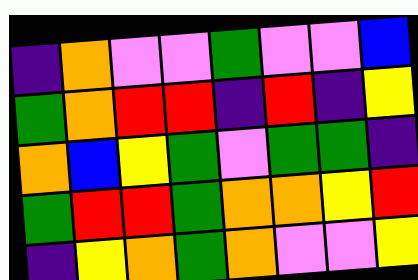[["indigo", "orange", "violet", "violet", "green", "violet", "violet", "blue"], ["green", "orange", "red", "red", "indigo", "red", "indigo", "yellow"], ["orange", "blue", "yellow", "green", "violet", "green", "green", "indigo"], ["green", "red", "red", "green", "orange", "orange", "yellow", "red"], ["indigo", "yellow", "orange", "green", "orange", "violet", "violet", "yellow"]]